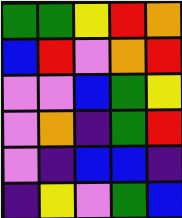[["green", "green", "yellow", "red", "orange"], ["blue", "red", "violet", "orange", "red"], ["violet", "violet", "blue", "green", "yellow"], ["violet", "orange", "indigo", "green", "red"], ["violet", "indigo", "blue", "blue", "indigo"], ["indigo", "yellow", "violet", "green", "blue"]]